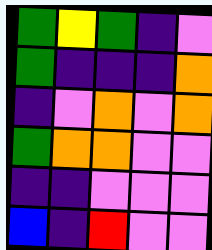[["green", "yellow", "green", "indigo", "violet"], ["green", "indigo", "indigo", "indigo", "orange"], ["indigo", "violet", "orange", "violet", "orange"], ["green", "orange", "orange", "violet", "violet"], ["indigo", "indigo", "violet", "violet", "violet"], ["blue", "indigo", "red", "violet", "violet"]]